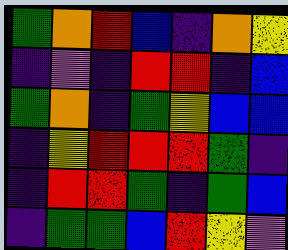[["green", "orange", "red", "blue", "indigo", "orange", "yellow"], ["indigo", "violet", "indigo", "red", "red", "indigo", "blue"], ["green", "orange", "indigo", "green", "yellow", "blue", "blue"], ["indigo", "yellow", "red", "red", "red", "green", "indigo"], ["indigo", "red", "red", "green", "indigo", "green", "blue"], ["indigo", "green", "green", "blue", "red", "yellow", "violet"]]